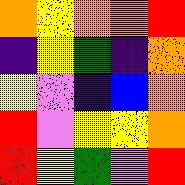[["orange", "yellow", "orange", "orange", "red"], ["indigo", "yellow", "green", "indigo", "orange"], ["yellow", "violet", "indigo", "blue", "orange"], ["red", "violet", "yellow", "yellow", "orange"], ["red", "yellow", "green", "violet", "red"]]